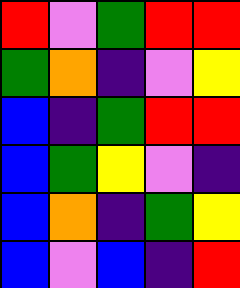[["red", "violet", "green", "red", "red"], ["green", "orange", "indigo", "violet", "yellow"], ["blue", "indigo", "green", "red", "red"], ["blue", "green", "yellow", "violet", "indigo"], ["blue", "orange", "indigo", "green", "yellow"], ["blue", "violet", "blue", "indigo", "red"]]